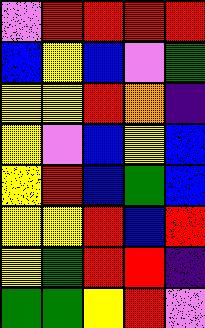[["violet", "red", "red", "red", "red"], ["blue", "yellow", "blue", "violet", "green"], ["yellow", "yellow", "red", "orange", "indigo"], ["yellow", "violet", "blue", "yellow", "blue"], ["yellow", "red", "blue", "green", "blue"], ["yellow", "yellow", "red", "blue", "red"], ["yellow", "green", "red", "red", "indigo"], ["green", "green", "yellow", "red", "violet"]]